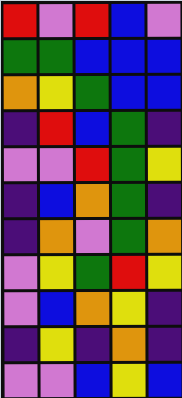[["red", "violet", "red", "blue", "violet"], ["green", "green", "blue", "blue", "blue"], ["orange", "yellow", "green", "blue", "blue"], ["indigo", "red", "blue", "green", "indigo"], ["violet", "violet", "red", "green", "yellow"], ["indigo", "blue", "orange", "green", "indigo"], ["indigo", "orange", "violet", "green", "orange"], ["violet", "yellow", "green", "red", "yellow"], ["violet", "blue", "orange", "yellow", "indigo"], ["indigo", "yellow", "indigo", "orange", "indigo"], ["violet", "violet", "blue", "yellow", "blue"]]